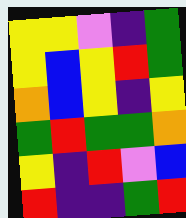[["yellow", "yellow", "violet", "indigo", "green"], ["yellow", "blue", "yellow", "red", "green"], ["orange", "blue", "yellow", "indigo", "yellow"], ["green", "red", "green", "green", "orange"], ["yellow", "indigo", "red", "violet", "blue"], ["red", "indigo", "indigo", "green", "red"]]